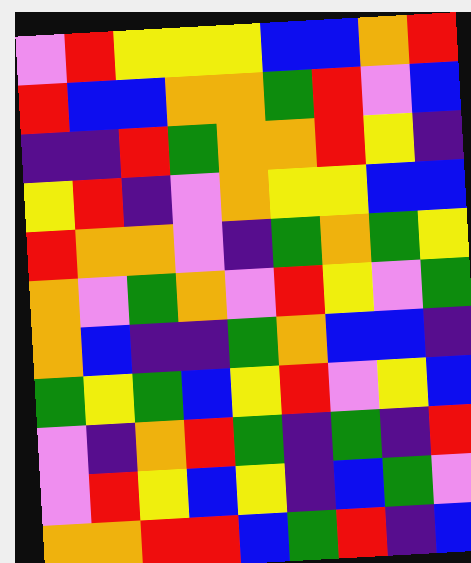[["violet", "red", "yellow", "yellow", "yellow", "blue", "blue", "orange", "red"], ["red", "blue", "blue", "orange", "orange", "green", "red", "violet", "blue"], ["indigo", "indigo", "red", "green", "orange", "orange", "red", "yellow", "indigo"], ["yellow", "red", "indigo", "violet", "orange", "yellow", "yellow", "blue", "blue"], ["red", "orange", "orange", "violet", "indigo", "green", "orange", "green", "yellow"], ["orange", "violet", "green", "orange", "violet", "red", "yellow", "violet", "green"], ["orange", "blue", "indigo", "indigo", "green", "orange", "blue", "blue", "indigo"], ["green", "yellow", "green", "blue", "yellow", "red", "violet", "yellow", "blue"], ["violet", "indigo", "orange", "red", "green", "indigo", "green", "indigo", "red"], ["violet", "red", "yellow", "blue", "yellow", "indigo", "blue", "green", "violet"], ["orange", "orange", "red", "red", "blue", "green", "red", "indigo", "blue"]]